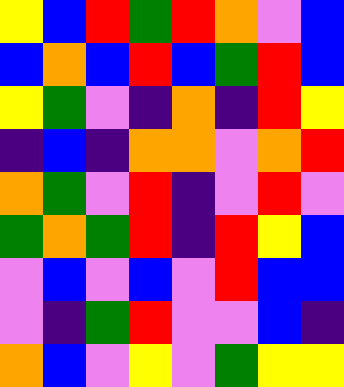[["yellow", "blue", "red", "green", "red", "orange", "violet", "blue"], ["blue", "orange", "blue", "red", "blue", "green", "red", "blue"], ["yellow", "green", "violet", "indigo", "orange", "indigo", "red", "yellow"], ["indigo", "blue", "indigo", "orange", "orange", "violet", "orange", "red"], ["orange", "green", "violet", "red", "indigo", "violet", "red", "violet"], ["green", "orange", "green", "red", "indigo", "red", "yellow", "blue"], ["violet", "blue", "violet", "blue", "violet", "red", "blue", "blue"], ["violet", "indigo", "green", "red", "violet", "violet", "blue", "indigo"], ["orange", "blue", "violet", "yellow", "violet", "green", "yellow", "yellow"]]